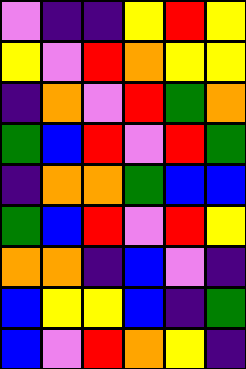[["violet", "indigo", "indigo", "yellow", "red", "yellow"], ["yellow", "violet", "red", "orange", "yellow", "yellow"], ["indigo", "orange", "violet", "red", "green", "orange"], ["green", "blue", "red", "violet", "red", "green"], ["indigo", "orange", "orange", "green", "blue", "blue"], ["green", "blue", "red", "violet", "red", "yellow"], ["orange", "orange", "indigo", "blue", "violet", "indigo"], ["blue", "yellow", "yellow", "blue", "indigo", "green"], ["blue", "violet", "red", "orange", "yellow", "indigo"]]